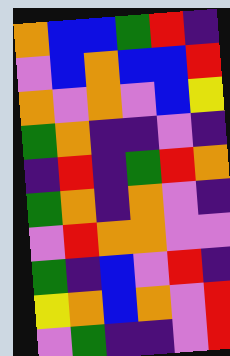[["orange", "blue", "blue", "green", "red", "indigo"], ["violet", "blue", "orange", "blue", "blue", "red"], ["orange", "violet", "orange", "violet", "blue", "yellow"], ["green", "orange", "indigo", "indigo", "violet", "indigo"], ["indigo", "red", "indigo", "green", "red", "orange"], ["green", "orange", "indigo", "orange", "violet", "indigo"], ["violet", "red", "orange", "orange", "violet", "violet"], ["green", "indigo", "blue", "violet", "red", "indigo"], ["yellow", "orange", "blue", "orange", "violet", "red"], ["violet", "green", "indigo", "indigo", "violet", "red"]]